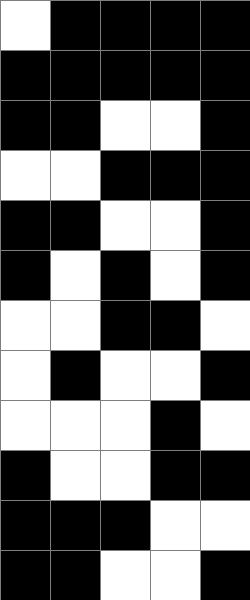[["white", "black", "black", "black", "black"], ["black", "black", "black", "black", "black"], ["black", "black", "white", "white", "black"], ["white", "white", "black", "black", "black"], ["black", "black", "white", "white", "black"], ["black", "white", "black", "white", "black"], ["white", "white", "black", "black", "white"], ["white", "black", "white", "white", "black"], ["white", "white", "white", "black", "white"], ["black", "white", "white", "black", "black"], ["black", "black", "black", "white", "white"], ["black", "black", "white", "white", "black"]]